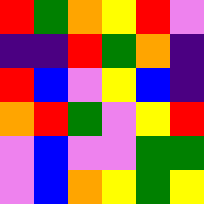[["red", "green", "orange", "yellow", "red", "violet"], ["indigo", "indigo", "red", "green", "orange", "indigo"], ["red", "blue", "violet", "yellow", "blue", "indigo"], ["orange", "red", "green", "violet", "yellow", "red"], ["violet", "blue", "violet", "violet", "green", "green"], ["violet", "blue", "orange", "yellow", "green", "yellow"]]